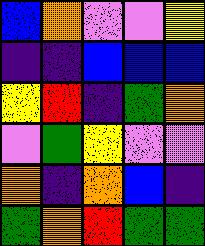[["blue", "orange", "violet", "violet", "yellow"], ["indigo", "indigo", "blue", "blue", "blue"], ["yellow", "red", "indigo", "green", "orange"], ["violet", "green", "yellow", "violet", "violet"], ["orange", "indigo", "orange", "blue", "indigo"], ["green", "orange", "red", "green", "green"]]